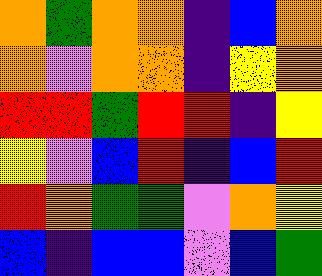[["orange", "green", "orange", "orange", "indigo", "blue", "orange"], ["orange", "violet", "orange", "orange", "indigo", "yellow", "orange"], ["red", "red", "green", "red", "red", "indigo", "yellow"], ["yellow", "violet", "blue", "red", "indigo", "blue", "red"], ["red", "orange", "green", "green", "violet", "orange", "yellow"], ["blue", "indigo", "blue", "blue", "violet", "blue", "green"]]